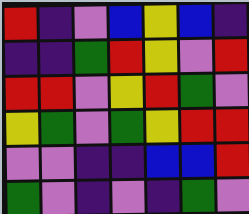[["red", "indigo", "violet", "blue", "yellow", "blue", "indigo"], ["indigo", "indigo", "green", "red", "yellow", "violet", "red"], ["red", "red", "violet", "yellow", "red", "green", "violet"], ["yellow", "green", "violet", "green", "yellow", "red", "red"], ["violet", "violet", "indigo", "indigo", "blue", "blue", "red"], ["green", "violet", "indigo", "violet", "indigo", "green", "violet"]]